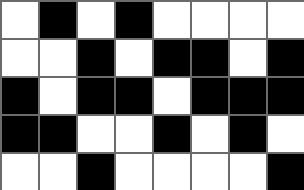[["white", "black", "white", "black", "white", "white", "white", "white"], ["white", "white", "black", "white", "black", "black", "white", "black"], ["black", "white", "black", "black", "white", "black", "black", "black"], ["black", "black", "white", "white", "black", "white", "black", "white"], ["white", "white", "black", "white", "white", "white", "white", "black"]]